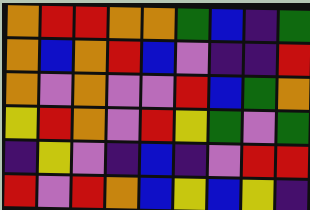[["orange", "red", "red", "orange", "orange", "green", "blue", "indigo", "green"], ["orange", "blue", "orange", "red", "blue", "violet", "indigo", "indigo", "red"], ["orange", "violet", "orange", "violet", "violet", "red", "blue", "green", "orange"], ["yellow", "red", "orange", "violet", "red", "yellow", "green", "violet", "green"], ["indigo", "yellow", "violet", "indigo", "blue", "indigo", "violet", "red", "red"], ["red", "violet", "red", "orange", "blue", "yellow", "blue", "yellow", "indigo"]]